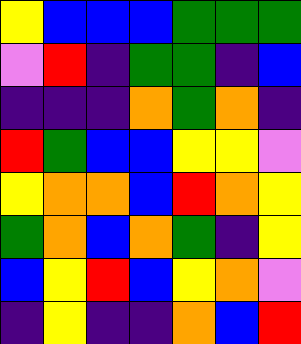[["yellow", "blue", "blue", "blue", "green", "green", "green"], ["violet", "red", "indigo", "green", "green", "indigo", "blue"], ["indigo", "indigo", "indigo", "orange", "green", "orange", "indigo"], ["red", "green", "blue", "blue", "yellow", "yellow", "violet"], ["yellow", "orange", "orange", "blue", "red", "orange", "yellow"], ["green", "orange", "blue", "orange", "green", "indigo", "yellow"], ["blue", "yellow", "red", "blue", "yellow", "orange", "violet"], ["indigo", "yellow", "indigo", "indigo", "orange", "blue", "red"]]